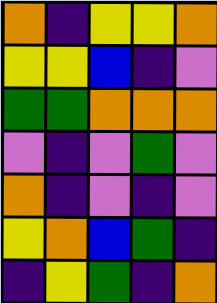[["orange", "indigo", "yellow", "yellow", "orange"], ["yellow", "yellow", "blue", "indigo", "violet"], ["green", "green", "orange", "orange", "orange"], ["violet", "indigo", "violet", "green", "violet"], ["orange", "indigo", "violet", "indigo", "violet"], ["yellow", "orange", "blue", "green", "indigo"], ["indigo", "yellow", "green", "indigo", "orange"]]